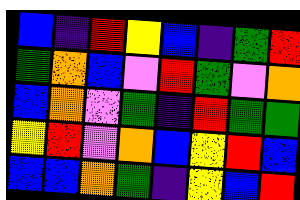[["blue", "indigo", "red", "yellow", "blue", "indigo", "green", "red"], ["green", "orange", "blue", "violet", "red", "green", "violet", "orange"], ["blue", "orange", "violet", "green", "indigo", "red", "green", "green"], ["yellow", "red", "violet", "orange", "blue", "yellow", "red", "blue"], ["blue", "blue", "orange", "green", "indigo", "yellow", "blue", "red"]]